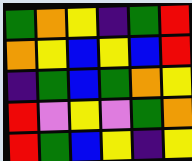[["green", "orange", "yellow", "indigo", "green", "red"], ["orange", "yellow", "blue", "yellow", "blue", "red"], ["indigo", "green", "blue", "green", "orange", "yellow"], ["red", "violet", "yellow", "violet", "green", "orange"], ["red", "green", "blue", "yellow", "indigo", "yellow"]]